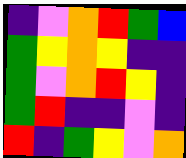[["indigo", "violet", "orange", "red", "green", "blue"], ["green", "yellow", "orange", "yellow", "indigo", "indigo"], ["green", "violet", "orange", "red", "yellow", "indigo"], ["green", "red", "indigo", "indigo", "violet", "indigo"], ["red", "indigo", "green", "yellow", "violet", "orange"]]